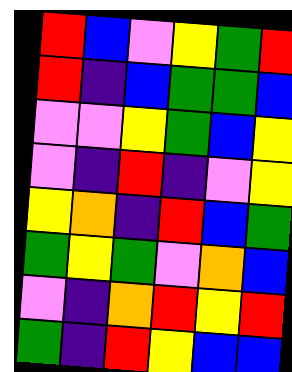[["red", "blue", "violet", "yellow", "green", "red"], ["red", "indigo", "blue", "green", "green", "blue"], ["violet", "violet", "yellow", "green", "blue", "yellow"], ["violet", "indigo", "red", "indigo", "violet", "yellow"], ["yellow", "orange", "indigo", "red", "blue", "green"], ["green", "yellow", "green", "violet", "orange", "blue"], ["violet", "indigo", "orange", "red", "yellow", "red"], ["green", "indigo", "red", "yellow", "blue", "blue"]]